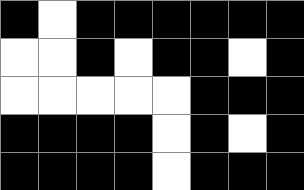[["black", "white", "black", "black", "black", "black", "black", "black"], ["white", "white", "black", "white", "black", "black", "white", "black"], ["white", "white", "white", "white", "white", "black", "black", "black"], ["black", "black", "black", "black", "white", "black", "white", "black"], ["black", "black", "black", "black", "white", "black", "black", "black"]]